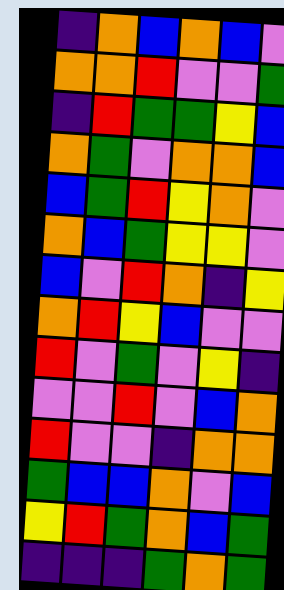[["indigo", "orange", "blue", "orange", "blue", "violet"], ["orange", "orange", "red", "violet", "violet", "green"], ["indigo", "red", "green", "green", "yellow", "blue"], ["orange", "green", "violet", "orange", "orange", "blue"], ["blue", "green", "red", "yellow", "orange", "violet"], ["orange", "blue", "green", "yellow", "yellow", "violet"], ["blue", "violet", "red", "orange", "indigo", "yellow"], ["orange", "red", "yellow", "blue", "violet", "violet"], ["red", "violet", "green", "violet", "yellow", "indigo"], ["violet", "violet", "red", "violet", "blue", "orange"], ["red", "violet", "violet", "indigo", "orange", "orange"], ["green", "blue", "blue", "orange", "violet", "blue"], ["yellow", "red", "green", "orange", "blue", "green"], ["indigo", "indigo", "indigo", "green", "orange", "green"]]